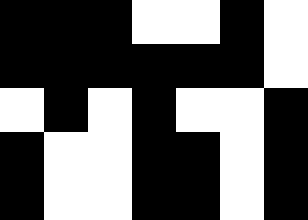[["black", "black", "black", "white", "white", "black", "white"], ["black", "black", "black", "black", "black", "black", "white"], ["white", "black", "white", "black", "white", "white", "black"], ["black", "white", "white", "black", "black", "white", "black"], ["black", "white", "white", "black", "black", "white", "black"]]